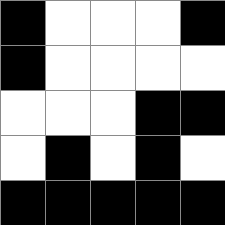[["black", "white", "white", "white", "black"], ["black", "white", "white", "white", "white"], ["white", "white", "white", "black", "black"], ["white", "black", "white", "black", "white"], ["black", "black", "black", "black", "black"]]